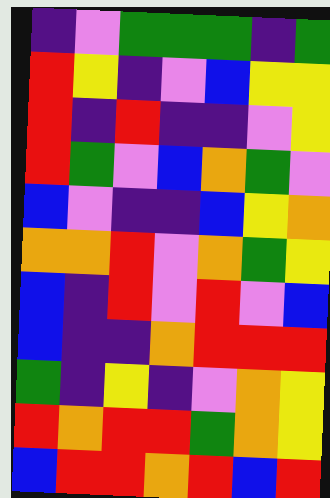[["indigo", "violet", "green", "green", "green", "indigo", "green"], ["red", "yellow", "indigo", "violet", "blue", "yellow", "yellow"], ["red", "indigo", "red", "indigo", "indigo", "violet", "yellow"], ["red", "green", "violet", "blue", "orange", "green", "violet"], ["blue", "violet", "indigo", "indigo", "blue", "yellow", "orange"], ["orange", "orange", "red", "violet", "orange", "green", "yellow"], ["blue", "indigo", "red", "violet", "red", "violet", "blue"], ["blue", "indigo", "indigo", "orange", "red", "red", "red"], ["green", "indigo", "yellow", "indigo", "violet", "orange", "yellow"], ["red", "orange", "red", "red", "green", "orange", "yellow"], ["blue", "red", "red", "orange", "red", "blue", "red"]]